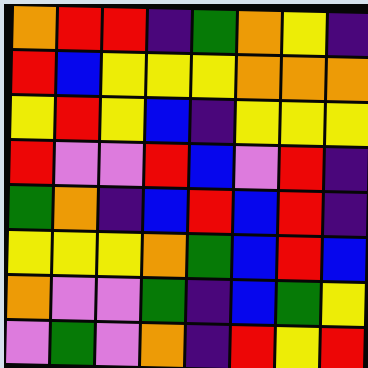[["orange", "red", "red", "indigo", "green", "orange", "yellow", "indigo"], ["red", "blue", "yellow", "yellow", "yellow", "orange", "orange", "orange"], ["yellow", "red", "yellow", "blue", "indigo", "yellow", "yellow", "yellow"], ["red", "violet", "violet", "red", "blue", "violet", "red", "indigo"], ["green", "orange", "indigo", "blue", "red", "blue", "red", "indigo"], ["yellow", "yellow", "yellow", "orange", "green", "blue", "red", "blue"], ["orange", "violet", "violet", "green", "indigo", "blue", "green", "yellow"], ["violet", "green", "violet", "orange", "indigo", "red", "yellow", "red"]]